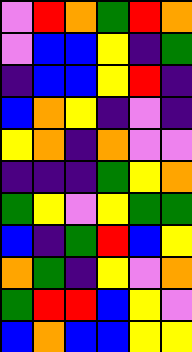[["violet", "red", "orange", "green", "red", "orange"], ["violet", "blue", "blue", "yellow", "indigo", "green"], ["indigo", "blue", "blue", "yellow", "red", "indigo"], ["blue", "orange", "yellow", "indigo", "violet", "indigo"], ["yellow", "orange", "indigo", "orange", "violet", "violet"], ["indigo", "indigo", "indigo", "green", "yellow", "orange"], ["green", "yellow", "violet", "yellow", "green", "green"], ["blue", "indigo", "green", "red", "blue", "yellow"], ["orange", "green", "indigo", "yellow", "violet", "orange"], ["green", "red", "red", "blue", "yellow", "violet"], ["blue", "orange", "blue", "blue", "yellow", "yellow"]]